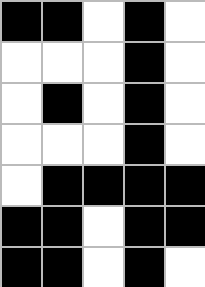[["black", "black", "white", "black", "white"], ["white", "white", "white", "black", "white"], ["white", "black", "white", "black", "white"], ["white", "white", "white", "black", "white"], ["white", "black", "black", "black", "black"], ["black", "black", "white", "black", "black"], ["black", "black", "white", "black", "white"]]